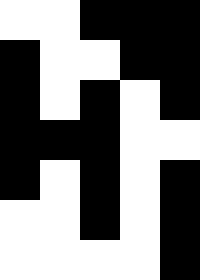[["white", "white", "black", "black", "black"], ["black", "white", "white", "black", "black"], ["black", "white", "black", "white", "black"], ["black", "black", "black", "white", "white"], ["black", "white", "black", "white", "black"], ["white", "white", "black", "white", "black"], ["white", "white", "white", "white", "black"]]